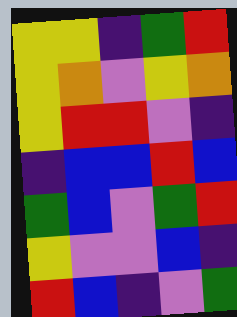[["yellow", "yellow", "indigo", "green", "red"], ["yellow", "orange", "violet", "yellow", "orange"], ["yellow", "red", "red", "violet", "indigo"], ["indigo", "blue", "blue", "red", "blue"], ["green", "blue", "violet", "green", "red"], ["yellow", "violet", "violet", "blue", "indigo"], ["red", "blue", "indigo", "violet", "green"]]